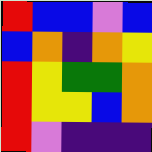[["red", "blue", "blue", "violet", "blue"], ["blue", "orange", "indigo", "orange", "yellow"], ["red", "yellow", "green", "green", "orange"], ["red", "yellow", "yellow", "blue", "orange"], ["red", "violet", "indigo", "indigo", "indigo"]]